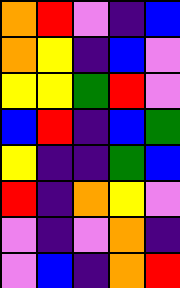[["orange", "red", "violet", "indigo", "blue"], ["orange", "yellow", "indigo", "blue", "violet"], ["yellow", "yellow", "green", "red", "violet"], ["blue", "red", "indigo", "blue", "green"], ["yellow", "indigo", "indigo", "green", "blue"], ["red", "indigo", "orange", "yellow", "violet"], ["violet", "indigo", "violet", "orange", "indigo"], ["violet", "blue", "indigo", "orange", "red"]]